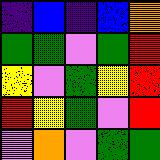[["indigo", "blue", "indigo", "blue", "orange"], ["green", "green", "violet", "green", "red"], ["yellow", "violet", "green", "yellow", "red"], ["red", "yellow", "green", "violet", "red"], ["violet", "orange", "violet", "green", "green"]]